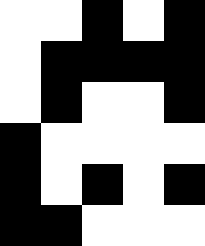[["white", "white", "black", "white", "black"], ["white", "black", "black", "black", "black"], ["white", "black", "white", "white", "black"], ["black", "white", "white", "white", "white"], ["black", "white", "black", "white", "black"], ["black", "black", "white", "white", "white"]]